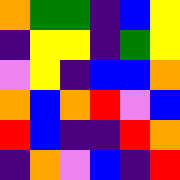[["orange", "green", "green", "indigo", "blue", "yellow"], ["indigo", "yellow", "yellow", "indigo", "green", "yellow"], ["violet", "yellow", "indigo", "blue", "blue", "orange"], ["orange", "blue", "orange", "red", "violet", "blue"], ["red", "blue", "indigo", "indigo", "red", "orange"], ["indigo", "orange", "violet", "blue", "indigo", "red"]]